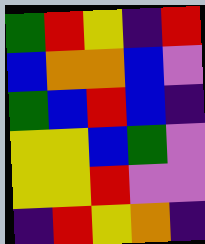[["green", "red", "yellow", "indigo", "red"], ["blue", "orange", "orange", "blue", "violet"], ["green", "blue", "red", "blue", "indigo"], ["yellow", "yellow", "blue", "green", "violet"], ["yellow", "yellow", "red", "violet", "violet"], ["indigo", "red", "yellow", "orange", "indigo"]]